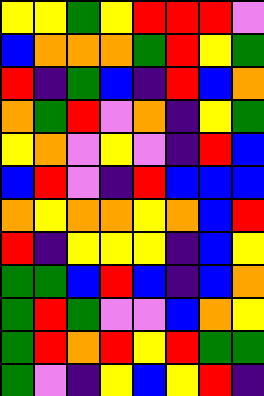[["yellow", "yellow", "green", "yellow", "red", "red", "red", "violet"], ["blue", "orange", "orange", "orange", "green", "red", "yellow", "green"], ["red", "indigo", "green", "blue", "indigo", "red", "blue", "orange"], ["orange", "green", "red", "violet", "orange", "indigo", "yellow", "green"], ["yellow", "orange", "violet", "yellow", "violet", "indigo", "red", "blue"], ["blue", "red", "violet", "indigo", "red", "blue", "blue", "blue"], ["orange", "yellow", "orange", "orange", "yellow", "orange", "blue", "red"], ["red", "indigo", "yellow", "yellow", "yellow", "indigo", "blue", "yellow"], ["green", "green", "blue", "red", "blue", "indigo", "blue", "orange"], ["green", "red", "green", "violet", "violet", "blue", "orange", "yellow"], ["green", "red", "orange", "red", "yellow", "red", "green", "green"], ["green", "violet", "indigo", "yellow", "blue", "yellow", "red", "indigo"]]